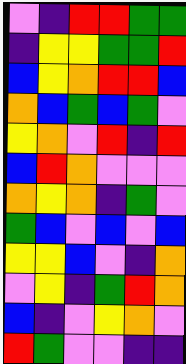[["violet", "indigo", "red", "red", "green", "green"], ["indigo", "yellow", "yellow", "green", "green", "red"], ["blue", "yellow", "orange", "red", "red", "blue"], ["orange", "blue", "green", "blue", "green", "violet"], ["yellow", "orange", "violet", "red", "indigo", "red"], ["blue", "red", "orange", "violet", "violet", "violet"], ["orange", "yellow", "orange", "indigo", "green", "violet"], ["green", "blue", "violet", "blue", "violet", "blue"], ["yellow", "yellow", "blue", "violet", "indigo", "orange"], ["violet", "yellow", "indigo", "green", "red", "orange"], ["blue", "indigo", "violet", "yellow", "orange", "violet"], ["red", "green", "violet", "violet", "indigo", "indigo"]]